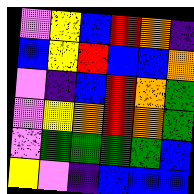[["violet", "yellow", "blue", "red", "orange", "indigo"], ["blue", "yellow", "red", "blue", "blue", "orange"], ["violet", "indigo", "blue", "red", "orange", "green"], ["violet", "yellow", "orange", "red", "orange", "green"], ["violet", "green", "green", "green", "green", "blue"], ["yellow", "violet", "indigo", "blue", "blue", "blue"]]